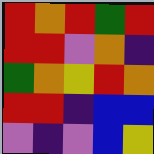[["red", "orange", "red", "green", "red"], ["red", "red", "violet", "orange", "indigo"], ["green", "orange", "yellow", "red", "orange"], ["red", "red", "indigo", "blue", "blue"], ["violet", "indigo", "violet", "blue", "yellow"]]